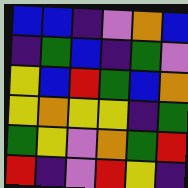[["blue", "blue", "indigo", "violet", "orange", "blue"], ["indigo", "green", "blue", "indigo", "green", "violet"], ["yellow", "blue", "red", "green", "blue", "orange"], ["yellow", "orange", "yellow", "yellow", "indigo", "green"], ["green", "yellow", "violet", "orange", "green", "red"], ["red", "indigo", "violet", "red", "yellow", "indigo"]]